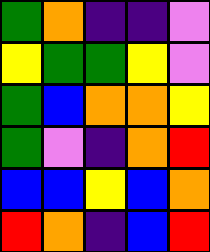[["green", "orange", "indigo", "indigo", "violet"], ["yellow", "green", "green", "yellow", "violet"], ["green", "blue", "orange", "orange", "yellow"], ["green", "violet", "indigo", "orange", "red"], ["blue", "blue", "yellow", "blue", "orange"], ["red", "orange", "indigo", "blue", "red"]]